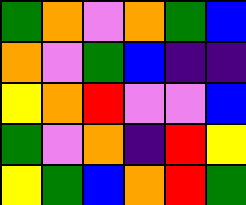[["green", "orange", "violet", "orange", "green", "blue"], ["orange", "violet", "green", "blue", "indigo", "indigo"], ["yellow", "orange", "red", "violet", "violet", "blue"], ["green", "violet", "orange", "indigo", "red", "yellow"], ["yellow", "green", "blue", "orange", "red", "green"]]